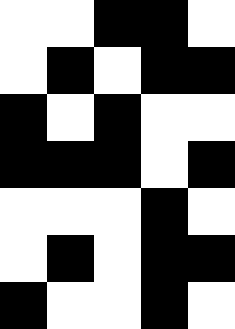[["white", "white", "black", "black", "white"], ["white", "black", "white", "black", "black"], ["black", "white", "black", "white", "white"], ["black", "black", "black", "white", "black"], ["white", "white", "white", "black", "white"], ["white", "black", "white", "black", "black"], ["black", "white", "white", "black", "white"]]